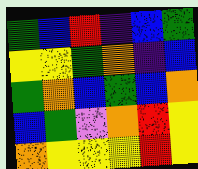[["green", "blue", "red", "indigo", "blue", "green"], ["yellow", "yellow", "green", "orange", "indigo", "blue"], ["green", "orange", "blue", "green", "blue", "orange"], ["blue", "green", "violet", "orange", "red", "yellow"], ["orange", "yellow", "yellow", "yellow", "red", "yellow"]]